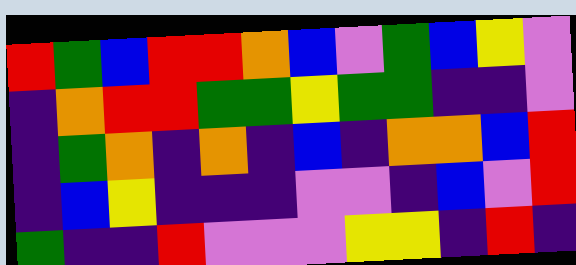[["red", "green", "blue", "red", "red", "orange", "blue", "violet", "green", "blue", "yellow", "violet"], ["indigo", "orange", "red", "red", "green", "green", "yellow", "green", "green", "indigo", "indigo", "violet"], ["indigo", "green", "orange", "indigo", "orange", "indigo", "blue", "indigo", "orange", "orange", "blue", "red"], ["indigo", "blue", "yellow", "indigo", "indigo", "indigo", "violet", "violet", "indigo", "blue", "violet", "red"], ["green", "indigo", "indigo", "red", "violet", "violet", "violet", "yellow", "yellow", "indigo", "red", "indigo"]]